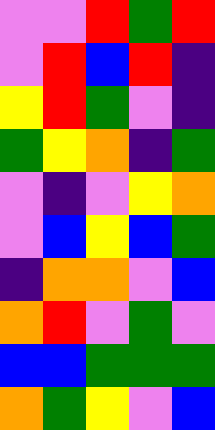[["violet", "violet", "red", "green", "red"], ["violet", "red", "blue", "red", "indigo"], ["yellow", "red", "green", "violet", "indigo"], ["green", "yellow", "orange", "indigo", "green"], ["violet", "indigo", "violet", "yellow", "orange"], ["violet", "blue", "yellow", "blue", "green"], ["indigo", "orange", "orange", "violet", "blue"], ["orange", "red", "violet", "green", "violet"], ["blue", "blue", "green", "green", "green"], ["orange", "green", "yellow", "violet", "blue"]]